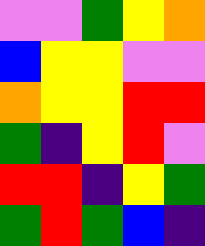[["violet", "violet", "green", "yellow", "orange"], ["blue", "yellow", "yellow", "violet", "violet"], ["orange", "yellow", "yellow", "red", "red"], ["green", "indigo", "yellow", "red", "violet"], ["red", "red", "indigo", "yellow", "green"], ["green", "red", "green", "blue", "indigo"]]